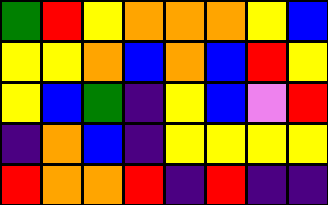[["green", "red", "yellow", "orange", "orange", "orange", "yellow", "blue"], ["yellow", "yellow", "orange", "blue", "orange", "blue", "red", "yellow"], ["yellow", "blue", "green", "indigo", "yellow", "blue", "violet", "red"], ["indigo", "orange", "blue", "indigo", "yellow", "yellow", "yellow", "yellow"], ["red", "orange", "orange", "red", "indigo", "red", "indigo", "indigo"]]